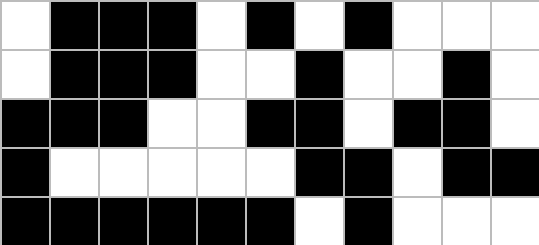[["white", "black", "black", "black", "white", "black", "white", "black", "white", "white", "white"], ["white", "black", "black", "black", "white", "white", "black", "white", "white", "black", "white"], ["black", "black", "black", "white", "white", "black", "black", "white", "black", "black", "white"], ["black", "white", "white", "white", "white", "white", "black", "black", "white", "black", "black"], ["black", "black", "black", "black", "black", "black", "white", "black", "white", "white", "white"]]